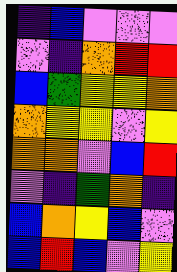[["indigo", "blue", "violet", "violet", "violet"], ["violet", "indigo", "orange", "red", "red"], ["blue", "green", "yellow", "yellow", "orange"], ["orange", "yellow", "yellow", "violet", "yellow"], ["orange", "orange", "violet", "blue", "red"], ["violet", "indigo", "green", "orange", "indigo"], ["blue", "orange", "yellow", "blue", "violet"], ["blue", "red", "blue", "violet", "yellow"]]